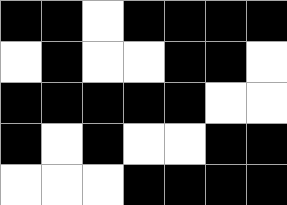[["black", "black", "white", "black", "black", "black", "black"], ["white", "black", "white", "white", "black", "black", "white"], ["black", "black", "black", "black", "black", "white", "white"], ["black", "white", "black", "white", "white", "black", "black"], ["white", "white", "white", "black", "black", "black", "black"]]